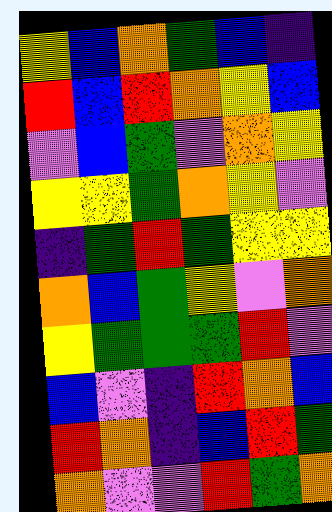[["yellow", "blue", "orange", "green", "blue", "indigo"], ["red", "blue", "red", "orange", "yellow", "blue"], ["violet", "blue", "green", "violet", "orange", "yellow"], ["yellow", "yellow", "green", "orange", "yellow", "violet"], ["indigo", "green", "red", "green", "yellow", "yellow"], ["orange", "blue", "green", "yellow", "violet", "orange"], ["yellow", "green", "green", "green", "red", "violet"], ["blue", "violet", "indigo", "red", "orange", "blue"], ["red", "orange", "indigo", "blue", "red", "green"], ["orange", "violet", "violet", "red", "green", "orange"]]